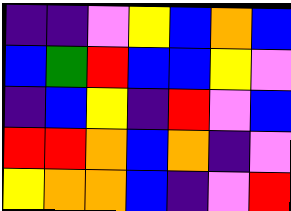[["indigo", "indigo", "violet", "yellow", "blue", "orange", "blue"], ["blue", "green", "red", "blue", "blue", "yellow", "violet"], ["indigo", "blue", "yellow", "indigo", "red", "violet", "blue"], ["red", "red", "orange", "blue", "orange", "indigo", "violet"], ["yellow", "orange", "orange", "blue", "indigo", "violet", "red"]]